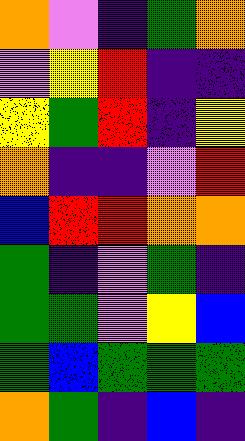[["orange", "violet", "indigo", "green", "orange"], ["violet", "yellow", "red", "indigo", "indigo"], ["yellow", "green", "red", "indigo", "yellow"], ["orange", "indigo", "indigo", "violet", "red"], ["blue", "red", "red", "orange", "orange"], ["green", "indigo", "violet", "green", "indigo"], ["green", "green", "violet", "yellow", "blue"], ["green", "blue", "green", "green", "green"], ["orange", "green", "indigo", "blue", "indigo"]]